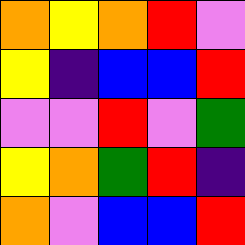[["orange", "yellow", "orange", "red", "violet"], ["yellow", "indigo", "blue", "blue", "red"], ["violet", "violet", "red", "violet", "green"], ["yellow", "orange", "green", "red", "indigo"], ["orange", "violet", "blue", "blue", "red"]]